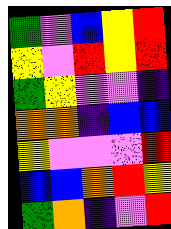[["green", "violet", "blue", "yellow", "red"], ["yellow", "violet", "red", "yellow", "red"], ["green", "yellow", "violet", "violet", "indigo"], ["orange", "orange", "indigo", "blue", "blue"], ["yellow", "violet", "violet", "violet", "red"], ["blue", "blue", "orange", "red", "yellow"], ["green", "orange", "indigo", "violet", "red"]]